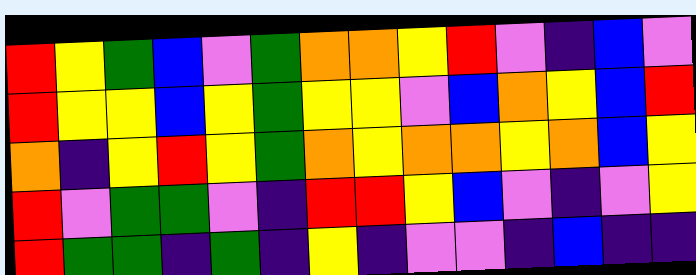[["red", "yellow", "green", "blue", "violet", "green", "orange", "orange", "yellow", "red", "violet", "indigo", "blue", "violet"], ["red", "yellow", "yellow", "blue", "yellow", "green", "yellow", "yellow", "violet", "blue", "orange", "yellow", "blue", "red"], ["orange", "indigo", "yellow", "red", "yellow", "green", "orange", "yellow", "orange", "orange", "yellow", "orange", "blue", "yellow"], ["red", "violet", "green", "green", "violet", "indigo", "red", "red", "yellow", "blue", "violet", "indigo", "violet", "yellow"], ["red", "green", "green", "indigo", "green", "indigo", "yellow", "indigo", "violet", "violet", "indigo", "blue", "indigo", "indigo"]]